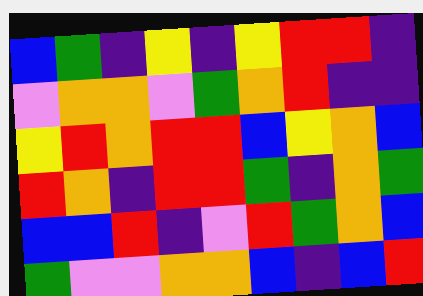[["blue", "green", "indigo", "yellow", "indigo", "yellow", "red", "red", "indigo"], ["violet", "orange", "orange", "violet", "green", "orange", "red", "indigo", "indigo"], ["yellow", "red", "orange", "red", "red", "blue", "yellow", "orange", "blue"], ["red", "orange", "indigo", "red", "red", "green", "indigo", "orange", "green"], ["blue", "blue", "red", "indigo", "violet", "red", "green", "orange", "blue"], ["green", "violet", "violet", "orange", "orange", "blue", "indigo", "blue", "red"]]